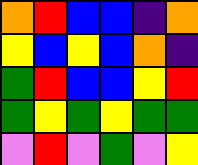[["orange", "red", "blue", "blue", "indigo", "orange"], ["yellow", "blue", "yellow", "blue", "orange", "indigo"], ["green", "red", "blue", "blue", "yellow", "red"], ["green", "yellow", "green", "yellow", "green", "green"], ["violet", "red", "violet", "green", "violet", "yellow"]]